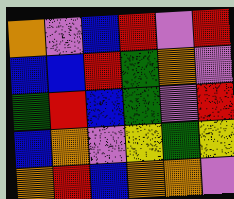[["orange", "violet", "blue", "red", "violet", "red"], ["blue", "blue", "red", "green", "orange", "violet"], ["green", "red", "blue", "green", "violet", "red"], ["blue", "orange", "violet", "yellow", "green", "yellow"], ["orange", "red", "blue", "orange", "orange", "violet"]]